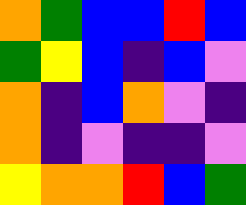[["orange", "green", "blue", "blue", "red", "blue"], ["green", "yellow", "blue", "indigo", "blue", "violet"], ["orange", "indigo", "blue", "orange", "violet", "indigo"], ["orange", "indigo", "violet", "indigo", "indigo", "violet"], ["yellow", "orange", "orange", "red", "blue", "green"]]